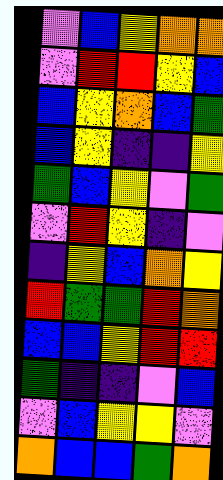[["violet", "blue", "yellow", "orange", "orange"], ["violet", "red", "red", "yellow", "blue"], ["blue", "yellow", "orange", "blue", "green"], ["blue", "yellow", "indigo", "indigo", "yellow"], ["green", "blue", "yellow", "violet", "green"], ["violet", "red", "yellow", "indigo", "violet"], ["indigo", "yellow", "blue", "orange", "yellow"], ["red", "green", "green", "red", "orange"], ["blue", "blue", "yellow", "red", "red"], ["green", "indigo", "indigo", "violet", "blue"], ["violet", "blue", "yellow", "yellow", "violet"], ["orange", "blue", "blue", "green", "orange"]]